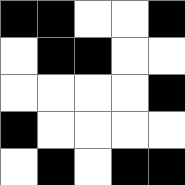[["black", "black", "white", "white", "black"], ["white", "black", "black", "white", "white"], ["white", "white", "white", "white", "black"], ["black", "white", "white", "white", "white"], ["white", "black", "white", "black", "black"]]